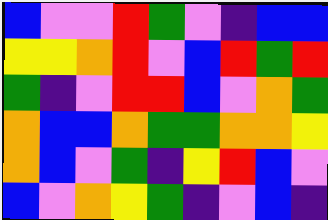[["blue", "violet", "violet", "red", "green", "violet", "indigo", "blue", "blue"], ["yellow", "yellow", "orange", "red", "violet", "blue", "red", "green", "red"], ["green", "indigo", "violet", "red", "red", "blue", "violet", "orange", "green"], ["orange", "blue", "blue", "orange", "green", "green", "orange", "orange", "yellow"], ["orange", "blue", "violet", "green", "indigo", "yellow", "red", "blue", "violet"], ["blue", "violet", "orange", "yellow", "green", "indigo", "violet", "blue", "indigo"]]